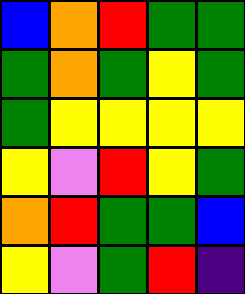[["blue", "orange", "red", "green", "green"], ["green", "orange", "green", "yellow", "green"], ["green", "yellow", "yellow", "yellow", "yellow"], ["yellow", "violet", "red", "yellow", "green"], ["orange", "red", "green", "green", "blue"], ["yellow", "violet", "green", "red", "indigo"]]